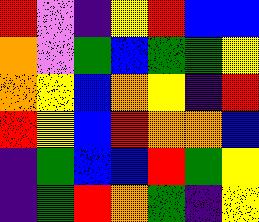[["red", "violet", "indigo", "yellow", "red", "blue", "blue"], ["orange", "violet", "green", "blue", "green", "green", "yellow"], ["orange", "yellow", "blue", "orange", "yellow", "indigo", "red"], ["red", "yellow", "blue", "red", "orange", "orange", "blue"], ["indigo", "green", "blue", "blue", "red", "green", "yellow"], ["indigo", "green", "red", "orange", "green", "indigo", "yellow"]]